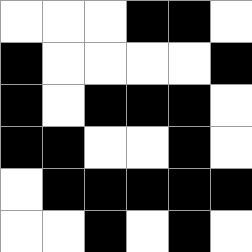[["white", "white", "white", "black", "black", "white"], ["black", "white", "white", "white", "white", "black"], ["black", "white", "black", "black", "black", "white"], ["black", "black", "white", "white", "black", "white"], ["white", "black", "black", "black", "black", "black"], ["white", "white", "black", "white", "black", "white"]]